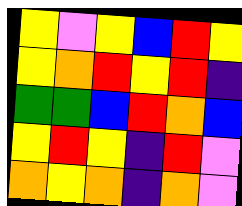[["yellow", "violet", "yellow", "blue", "red", "yellow"], ["yellow", "orange", "red", "yellow", "red", "indigo"], ["green", "green", "blue", "red", "orange", "blue"], ["yellow", "red", "yellow", "indigo", "red", "violet"], ["orange", "yellow", "orange", "indigo", "orange", "violet"]]